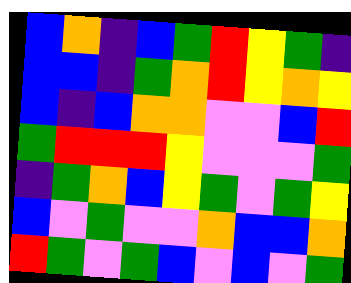[["blue", "orange", "indigo", "blue", "green", "red", "yellow", "green", "indigo"], ["blue", "blue", "indigo", "green", "orange", "red", "yellow", "orange", "yellow"], ["blue", "indigo", "blue", "orange", "orange", "violet", "violet", "blue", "red"], ["green", "red", "red", "red", "yellow", "violet", "violet", "violet", "green"], ["indigo", "green", "orange", "blue", "yellow", "green", "violet", "green", "yellow"], ["blue", "violet", "green", "violet", "violet", "orange", "blue", "blue", "orange"], ["red", "green", "violet", "green", "blue", "violet", "blue", "violet", "green"]]